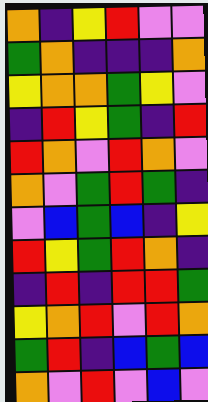[["orange", "indigo", "yellow", "red", "violet", "violet"], ["green", "orange", "indigo", "indigo", "indigo", "orange"], ["yellow", "orange", "orange", "green", "yellow", "violet"], ["indigo", "red", "yellow", "green", "indigo", "red"], ["red", "orange", "violet", "red", "orange", "violet"], ["orange", "violet", "green", "red", "green", "indigo"], ["violet", "blue", "green", "blue", "indigo", "yellow"], ["red", "yellow", "green", "red", "orange", "indigo"], ["indigo", "red", "indigo", "red", "red", "green"], ["yellow", "orange", "red", "violet", "red", "orange"], ["green", "red", "indigo", "blue", "green", "blue"], ["orange", "violet", "red", "violet", "blue", "violet"]]